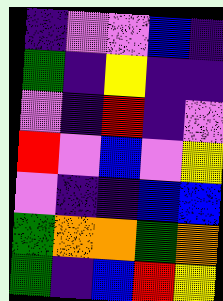[["indigo", "violet", "violet", "blue", "indigo"], ["green", "indigo", "yellow", "indigo", "indigo"], ["violet", "indigo", "red", "indigo", "violet"], ["red", "violet", "blue", "violet", "yellow"], ["violet", "indigo", "indigo", "blue", "blue"], ["green", "orange", "orange", "green", "orange"], ["green", "indigo", "blue", "red", "yellow"]]